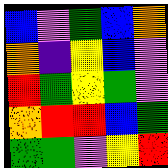[["blue", "violet", "green", "blue", "orange"], ["orange", "indigo", "yellow", "blue", "violet"], ["red", "green", "yellow", "green", "violet"], ["orange", "red", "red", "blue", "green"], ["green", "green", "violet", "yellow", "red"]]